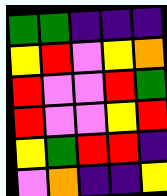[["green", "green", "indigo", "indigo", "indigo"], ["yellow", "red", "violet", "yellow", "orange"], ["red", "violet", "violet", "red", "green"], ["red", "violet", "violet", "yellow", "red"], ["yellow", "green", "red", "red", "indigo"], ["violet", "orange", "indigo", "indigo", "yellow"]]